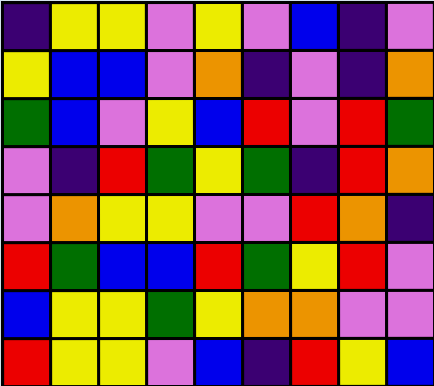[["indigo", "yellow", "yellow", "violet", "yellow", "violet", "blue", "indigo", "violet"], ["yellow", "blue", "blue", "violet", "orange", "indigo", "violet", "indigo", "orange"], ["green", "blue", "violet", "yellow", "blue", "red", "violet", "red", "green"], ["violet", "indigo", "red", "green", "yellow", "green", "indigo", "red", "orange"], ["violet", "orange", "yellow", "yellow", "violet", "violet", "red", "orange", "indigo"], ["red", "green", "blue", "blue", "red", "green", "yellow", "red", "violet"], ["blue", "yellow", "yellow", "green", "yellow", "orange", "orange", "violet", "violet"], ["red", "yellow", "yellow", "violet", "blue", "indigo", "red", "yellow", "blue"]]